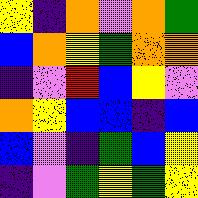[["yellow", "indigo", "orange", "violet", "orange", "green"], ["blue", "orange", "yellow", "green", "orange", "orange"], ["indigo", "violet", "red", "blue", "yellow", "violet"], ["orange", "yellow", "blue", "blue", "indigo", "blue"], ["blue", "violet", "indigo", "green", "blue", "yellow"], ["indigo", "violet", "green", "yellow", "green", "yellow"]]